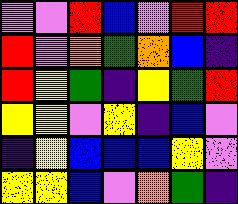[["violet", "violet", "red", "blue", "violet", "red", "red"], ["red", "violet", "orange", "green", "orange", "blue", "indigo"], ["red", "yellow", "green", "indigo", "yellow", "green", "red"], ["yellow", "yellow", "violet", "yellow", "indigo", "blue", "violet"], ["indigo", "yellow", "blue", "blue", "blue", "yellow", "violet"], ["yellow", "yellow", "blue", "violet", "orange", "green", "indigo"]]